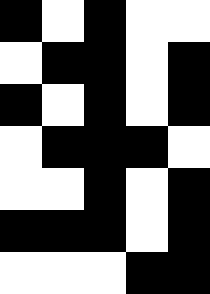[["black", "white", "black", "white", "white"], ["white", "black", "black", "white", "black"], ["black", "white", "black", "white", "black"], ["white", "black", "black", "black", "white"], ["white", "white", "black", "white", "black"], ["black", "black", "black", "white", "black"], ["white", "white", "white", "black", "black"]]